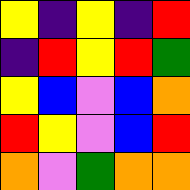[["yellow", "indigo", "yellow", "indigo", "red"], ["indigo", "red", "yellow", "red", "green"], ["yellow", "blue", "violet", "blue", "orange"], ["red", "yellow", "violet", "blue", "red"], ["orange", "violet", "green", "orange", "orange"]]